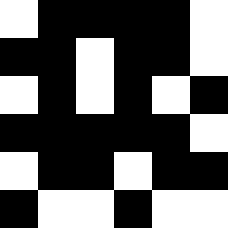[["white", "black", "black", "black", "black", "white"], ["black", "black", "white", "black", "black", "white"], ["white", "black", "white", "black", "white", "black"], ["black", "black", "black", "black", "black", "white"], ["white", "black", "black", "white", "black", "black"], ["black", "white", "white", "black", "white", "white"]]